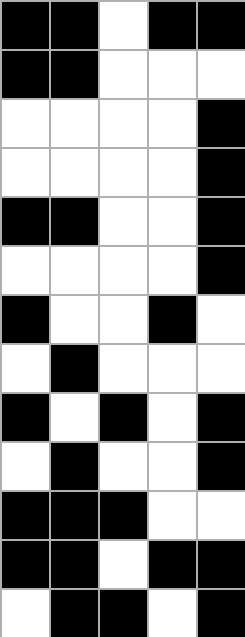[["black", "black", "white", "black", "black"], ["black", "black", "white", "white", "white"], ["white", "white", "white", "white", "black"], ["white", "white", "white", "white", "black"], ["black", "black", "white", "white", "black"], ["white", "white", "white", "white", "black"], ["black", "white", "white", "black", "white"], ["white", "black", "white", "white", "white"], ["black", "white", "black", "white", "black"], ["white", "black", "white", "white", "black"], ["black", "black", "black", "white", "white"], ["black", "black", "white", "black", "black"], ["white", "black", "black", "white", "black"]]